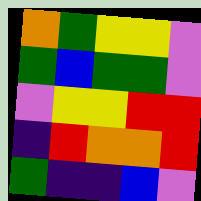[["orange", "green", "yellow", "yellow", "violet"], ["green", "blue", "green", "green", "violet"], ["violet", "yellow", "yellow", "red", "red"], ["indigo", "red", "orange", "orange", "red"], ["green", "indigo", "indigo", "blue", "violet"]]